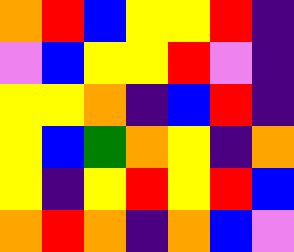[["orange", "red", "blue", "yellow", "yellow", "red", "indigo"], ["violet", "blue", "yellow", "yellow", "red", "violet", "indigo"], ["yellow", "yellow", "orange", "indigo", "blue", "red", "indigo"], ["yellow", "blue", "green", "orange", "yellow", "indigo", "orange"], ["yellow", "indigo", "yellow", "red", "yellow", "red", "blue"], ["orange", "red", "orange", "indigo", "orange", "blue", "violet"]]